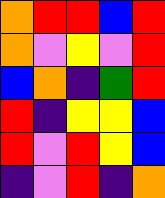[["orange", "red", "red", "blue", "red"], ["orange", "violet", "yellow", "violet", "red"], ["blue", "orange", "indigo", "green", "red"], ["red", "indigo", "yellow", "yellow", "blue"], ["red", "violet", "red", "yellow", "blue"], ["indigo", "violet", "red", "indigo", "orange"]]